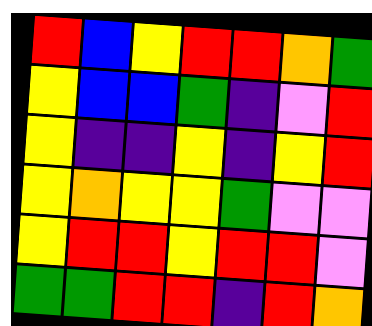[["red", "blue", "yellow", "red", "red", "orange", "green"], ["yellow", "blue", "blue", "green", "indigo", "violet", "red"], ["yellow", "indigo", "indigo", "yellow", "indigo", "yellow", "red"], ["yellow", "orange", "yellow", "yellow", "green", "violet", "violet"], ["yellow", "red", "red", "yellow", "red", "red", "violet"], ["green", "green", "red", "red", "indigo", "red", "orange"]]